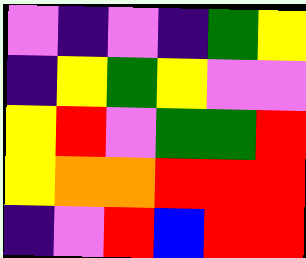[["violet", "indigo", "violet", "indigo", "green", "yellow"], ["indigo", "yellow", "green", "yellow", "violet", "violet"], ["yellow", "red", "violet", "green", "green", "red"], ["yellow", "orange", "orange", "red", "red", "red"], ["indigo", "violet", "red", "blue", "red", "red"]]